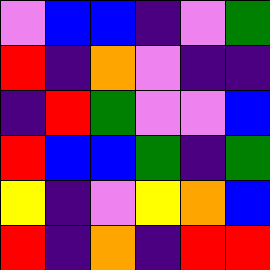[["violet", "blue", "blue", "indigo", "violet", "green"], ["red", "indigo", "orange", "violet", "indigo", "indigo"], ["indigo", "red", "green", "violet", "violet", "blue"], ["red", "blue", "blue", "green", "indigo", "green"], ["yellow", "indigo", "violet", "yellow", "orange", "blue"], ["red", "indigo", "orange", "indigo", "red", "red"]]